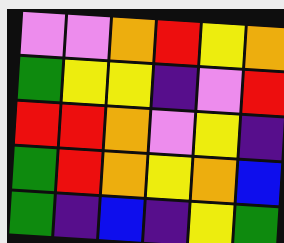[["violet", "violet", "orange", "red", "yellow", "orange"], ["green", "yellow", "yellow", "indigo", "violet", "red"], ["red", "red", "orange", "violet", "yellow", "indigo"], ["green", "red", "orange", "yellow", "orange", "blue"], ["green", "indigo", "blue", "indigo", "yellow", "green"]]